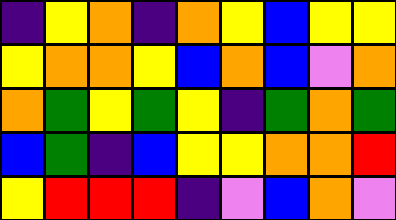[["indigo", "yellow", "orange", "indigo", "orange", "yellow", "blue", "yellow", "yellow"], ["yellow", "orange", "orange", "yellow", "blue", "orange", "blue", "violet", "orange"], ["orange", "green", "yellow", "green", "yellow", "indigo", "green", "orange", "green"], ["blue", "green", "indigo", "blue", "yellow", "yellow", "orange", "orange", "red"], ["yellow", "red", "red", "red", "indigo", "violet", "blue", "orange", "violet"]]